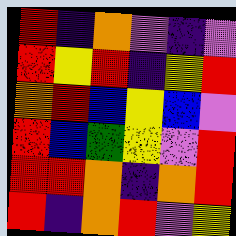[["red", "indigo", "orange", "violet", "indigo", "violet"], ["red", "yellow", "red", "indigo", "yellow", "red"], ["orange", "red", "blue", "yellow", "blue", "violet"], ["red", "blue", "green", "yellow", "violet", "red"], ["red", "red", "orange", "indigo", "orange", "red"], ["red", "indigo", "orange", "red", "violet", "yellow"]]